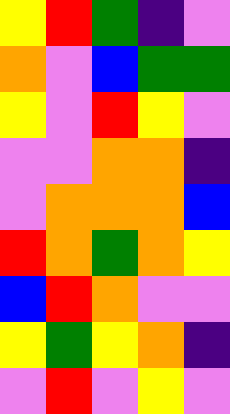[["yellow", "red", "green", "indigo", "violet"], ["orange", "violet", "blue", "green", "green"], ["yellow", "violet", "red", "yellow", "violet"], ["violet", "violet", "orange", "orange", "indigo"], ["violet", "orange", "orange", "orange", "blue"], ["red", "orange", "green", "orange", "yellow"], ["blue", "red", "orange", "violet", "violet"], ["yellow", "green", "yellow", "orange", "indigo"], ["violet", "red", "violet", "yellow", "violet"]]